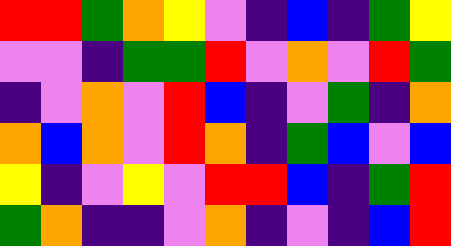[["red", "red", "green", "orange", "yellow", "violet", "indigo", "blue", "indigo", "green", "yellow"], ["violet", "violet", "indigo", "green", "green", "red", "violet", "orange", "violet", "red", "green"], ["indigo", "violet", "orange", "violet", "red", "blue", "indigo", "violet", "green", "indigo", "orange"], ["orange", "blue", "orange", "violet", "red", "orange", "indigo", "green", "blue", "violet", "blue"], ["yellow", "indigo", "violet", "yellow", "violet", "red", "red", "blue", "indigo", "green", "red"], ["green", "orange", "indigo", "indigo", "violet", "orange", "indigo", "violet", "indigo", "blue", "red"]]